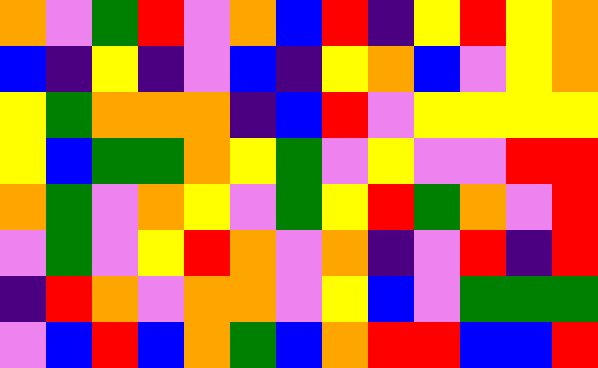[["orange", "violet", "green", "red", "violet", "orange", "blue", "red", "indigo", "yellow", "red", "yellow", "orange"], ["blue", "indigo", "yellow", "indigo", "violet", "blue", "indigo", "yellow", "orange", "blue", "violet", "yellow", "orange"], ["yellow", "green", "orange", "orange", "orange", "indigo", "blue", "red", "violet", "yellow", "yellow", "yellow", "yellow"], ["yellow", "blue", "green", "green", "orange", "yellow", "green", "violet", "yellow", "violet", "violet", "red", "red"], ["orange", "green", "violet", "orange", "yellow", "violet", "green", "yellow", "red", "green", "orange", "violet", "red"], ["violet", "green", "violet", "yellow", "red", "orange", "violet", "orange", "indigo", "violet", "red", "indigo", "red"], ["indigo", "red", "orange", "violet", "orange", "orange", "violet", "yellow", "blue", "violet", "green", "green", "green"], ["violet", "blue", "red", "blue", "orange", "green", "blue", "orange", "red", "red", "blue", "blue", "red"]]